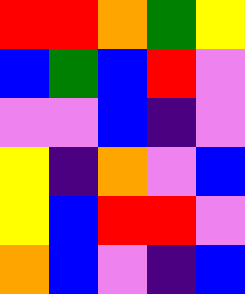[["red", "red", "orange", "green", "yellow"], ["blue", "green", "blue", "red", "violet"], ["violet", "violet", "blue", "indigo", "violet"], ["yellow", "indigo", "orange", "violet", "blue"], ["yellow", "blue", "red", "red", "violet"], ["orange", "blue", "violet", "indigo", "blue"]]